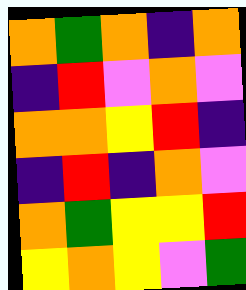[["orange", "green", "orange", "indigo", "orange"], ["indigo", "red", "violet", "orange", "violet"], ["orange", "orange", "yellow", "red", "indigo"], ["indigo", "red", "indigo", "orange", "violet"], ["orange", "green", "yellow", "yellow", "red"], ["yellow", "orange", "yellow", "violet", "green"]]